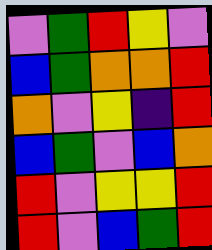[["violet", "green", "red", "yellow", "violet"], ["blue", "green", "orange", "orange", "red"], ["orange", "violet", "yellow", "indigo", "red"], ["blue", "green", "violet", "blue", "orange"], ["red", "violet", "yellow", "yellow", "red"], ["red", "violet", "blue", "green", "red"]]